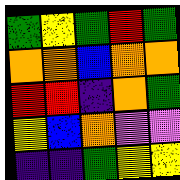[["green", "yellow", "green", "red", "green"], ["orange", "orange", "blue", "orange", "orange"], ["red", "red", "indigo", "orange", "green"], ["yellow", "blue", "orange", "violet", "violet"], ["indigo", "indigo", "green", "yellow", "yellow"]]